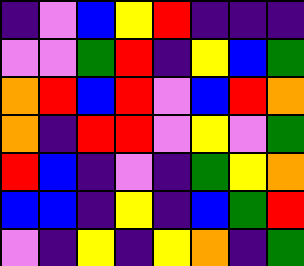[["indigo", "violet", "blue", "yellow", "red", "indigo", "indigo", "indigo"], ["violet", "violet", "green", "red", "indigo", "yellow", "blue", "green"], ["orange", "red", "blue", "red", "violet", "blue", "red", "orange"], ["orange", "indigo", "red", "red", "violet", "yellow", "violet", "green"], ["red", "blue", "indigo", "violet", "indigo", "green", "yellow", "orange"], ["blue", "blue", "indigo", "yellow", "indigo", "blue", "green", "red"], ["violet", "indigo", "yellow", "indigo", "yellow", "orange", "indigo", "green"]]